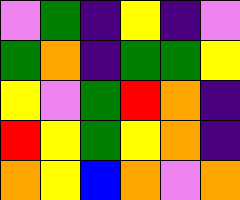[["violet", "green", "indigo", "yellow", "indigo", "violet"], ["green", "orange", "indigo", "green", "green", "yellow"], ["yellow", "violet", "green", "red", "orange", "indigo"], ["red", "yellow", "green", "yellow", "orange", "indigo"], ["orange", "yellow", "blue", "orange", "violet", "orange"]]